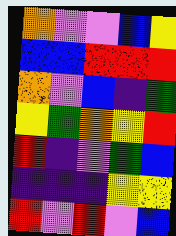[["orange", "violet", "violet", "blue", "yellow"], ["blue", "blue", "red", "red", "red"], ["orange", "violet", "blue", "indigo", "green"], ["yellow", "green", "orange", "yellow", "red"], ["red", "indigo", "violet", "green", "blue"], ["indigo", "indigo", "indigo", "yellow", "yellow"], ["red", "violet", "red", "violet", "blue"]]